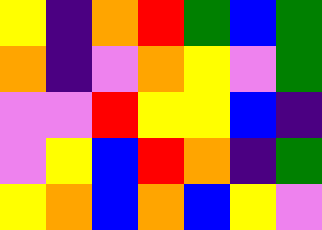[["yellow", "indigo", "orange", "red", "green", "blue", "green"], ["orange", "indigo", "violet", "orange", "yellow", "violet", "green"], ["violet", "violet", "red", "yellow", "yellow", "blue", "indigo"], ["violet", "yellow", "blue", "red", "orange", "indigo", "green"], ["yellow", "orange", "blue", "orange", "blue", "yellow", "violet"]]